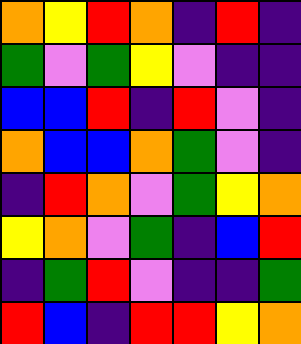[["orange", "yellow", "red", "orange", "indigo", "red", "indigo"], ["green", "violet", "green", "yellow", "violet", "indigo", "indigo"], ["blue", "blue", "red", "indigo", "red", "violet", "indigo"], ["orange", "blue", "blue", "orange", "green", "violet", "indigo"], ["indigo", "red", "orange", "violet", "green", "yellow", "orange"], ["yellow", "orange", "violet", "green", "indigo", "blue", "red"], ["indigo", "green", "red", "violet", "indigo", "indigo", "green"], ["red", "blue", "indigo", "red", "red", "yellow", "orange"]]